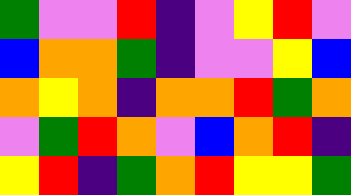[["green", "violet", "violet", "red", "indigo", "violet", "yellow", "red", "violet"], ["blue", "orange", "orange", "green", "indigo", "violet", "violet", "yellow", "blue"], ["orange", "yellow", "orange", "indigo", "orange", "orange", "red", "green", "orange"], ["violet", "green", "red", "orange", "violet", "blue", "orange", "red", "indigo"], ["yellow", "red", "indigo", "green", "orange", "red", "yellow", "yellow", "green"]]